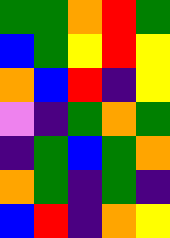[["green", "green", "orange", "red", "green"], ["blue", "green", "yellow", "red", "yellow"], ["orange", "blue", "red", "indigo", "yellow"], ["violet", "indigo", "green", "orange", "green"], ["indigo", "green", "blue", "green", "orange"], ["orange", "green", "indigo", "green", "indigo"], ["blue", "red", "indigo", "orange", "yellow"]]